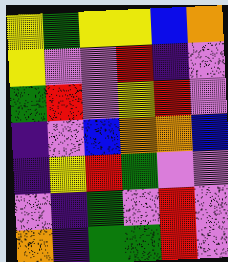[["yellow", "green", "yellow", "yellow", "blue", "orange"], ["yellow", "violet", "violet", "red", "indigo", "violet"], ["green", "red", "violet", "yellow", "red", "violet"], ["indigo", "violet", "blue", "orange", "orange", "blue"], ["indigo", "yellow", "red", "green", "violet", "violet"], ["violet", "indigo", "green", "violet", "red", "violet"], ["orange", "indigo", "green", "green", "red", "violet"]]